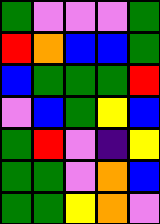[["green", "violet", "violet", "violet", "green"], ["red", "orange", "blue", "blue", "green"], ["blue", "green", "green", "green", "red"], ["violet", "blue", "green", "yellow", "blue"], ["green", "red", "violet", "indigo", "yellow"], ["green", "green", "violet", "orange", "blue"], ["green", "green", "yellow", "orange", "violet"]]